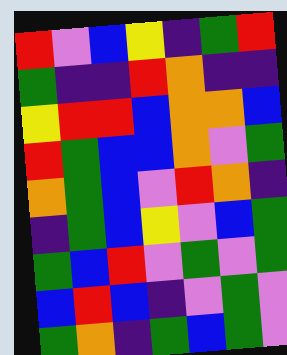[["red", "violet", "blue", "yellow", "indigo", "green", "red"], ["green", "indigo", "indigo", "red", "orange", "indigo", "indigo"], ["yellow", "red", "red", "blue", "orange", "orange", "blue"], ["red", "green", "blue", "blue", "orange", "violet", "green"], ["orange", "green", "blue", "violet", "red", "orange", "indigo"], ["indigo", "green", "blue", "yellow", "violet", "blue", "green"], ["green", "blue", "red", "violet", "green", "violet", "green"], ["blue", "red", "blue", "indigo", "violet", "green", "violet"], ["green", "orange", "indigo", "green", "blue", "green", "violet"]]